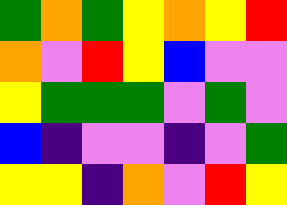[["green", "orange", "green", "yellow", "orange", "yellow", "red"], ["orange", "violet", "red", "yellow", "blue", "violet", "violet"], ["yellow", "green", "green", "green", "violet", "green", "violet"], ["blue", "indigo", "violet", "violet", "indigo", "violet", "green"], ["yellow", "yellow", "indigo", "orange", "violet", "red", "yellow"]]